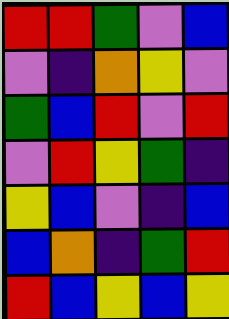[["red", "red", "green", "violet", "blue"], ["violet", "indigo", "orange", "yellow", "violet"], ["green", "blue", "red", "violet", "red"], ["violet", "red", "yellow", "green", "indigo"], ["yellow", "blue", "violet", "indigo", "blue"], ["blue", "orange", "indigo", "green", "red"], ["red", "blue", "yellow", "blue", "yellow"]]